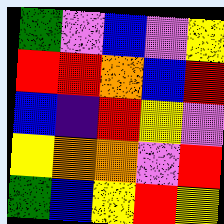[["green", "violet", "blue", "violet", "yellow"], ["red", "red", "orange", "blue", "red"], ["blue", "indigo", "red", "yellow", "violet"], ["yellow", "orange", "orange", "violet", "red"], ["green", "blue", "yellow", "red", "yellow"]]